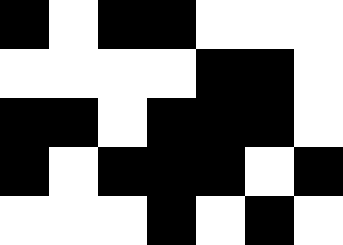[["black", "white", "black", "black", "white", "white", "white"], ["white", "white", "white", "white", "black", "black", "white"], ["black", "black", "white", "black", "black", "black", "white"], ["black", "white", "black", "black", "black", "white", "black"], ["white", "white", "white", "black", "white", "black", "white"]]